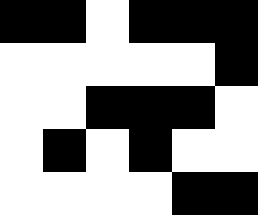[["black", "black", "white", "black", "black", "black"], ["white", "white", "white", "white", "white", "black"], ["white", "white", "black", "black", "black", "white"], ["white", "black", "white", "black", "white", "white"], ["white", "white", "white", "white", "black", "black"]]